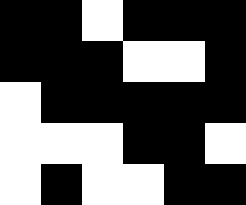[["black", "black", "white", "black", "black", "black"], ["black", "black", "black", "white", "white", "black"], ["white", "black", "black", "black", "black", "black"], ["white", "white", "white", "black", "black", "white"], ["white", "black", "white", "white", "black", "black"]]